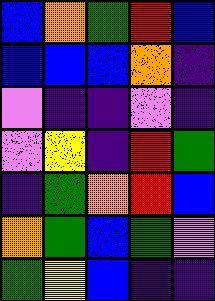[["blue", "orange", "green", "red", "blue"], ["blue", "blue", "blue", "orange", "indigo"], ["violet", "indigo", "indigo", "violet", "indigo"], ["violet", "yellow", "indigo", "red", "green"], ["indigo", "green", "orange", "red", "blue"], ["orange", "green", "blue", "green", "violet"], ["green", "yellow", "blue", "indigo", "indigo"]]